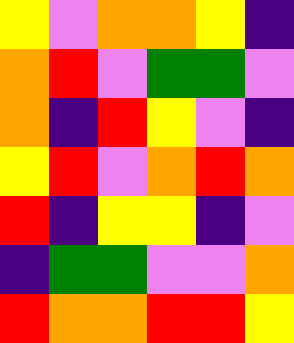[["yellow", "violet", "orange", "orange", "yellow", "indigo"], ["orange", "red", "violet", "green", "green", "violet"], ["orange", "indigo", "red", "yellow", "violet", "indigo"], ["yellow", "red", "violet", "orange", "red", "orange"], ["red", "indigo", "yellow", "yellow", "indigo", "violet"], ["indigo", "green", "green", "violet", "violet", "orange"], ["red", "orange", "orange", "red", "red", "yellow"]]